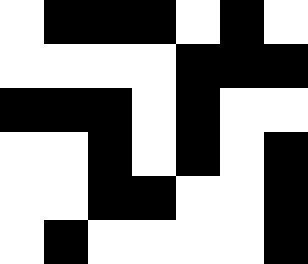[["white", "black", "black", "black", "white", "black", "white"], ["white", "white", "white", "white", "black", "black", "black"], ["black", "black", "black", "white", "black", "white", "white"], ["white", "white", "black", "white", "black", "white", "black"], ["white", "white", "black", "black", "white", "white", "black"], ["white", "black", "white", "white", "white", "white", "black"]]